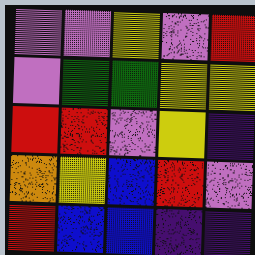[["violet", "violet", "yellow", "violet", "red"], ["violet", "green", "green", "yellow", "yellow"], ["red", "red", "violet", "yellow", "indigo"], ["orange", "yellow", "blue", "red", "violet"], ["red", "blue", "blue", "indigo", "indigo"]]